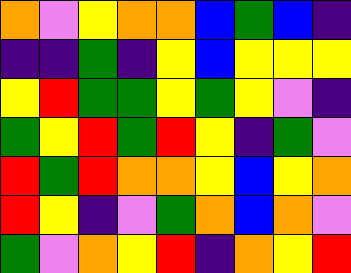[["orange", "violet", "yellow", "orange", "orange", "blue", "green", "blue", "indigo"], ["indigo", "indigo", "green", "indigo", "yellow", "blue", "yellow", "yellow", "yellow"], ["yellow", "red", "green", "green", "yellow", "green", "yellow", "violet", "indigo"], ["green", "yellow", "red", "green", "red", "yellow", "indigo", "green", "violet"], ["red", "green", "red", "orange", "orange", "yellow", "blue", "yellow", "orange"], ["red", "yellow", "indigo", "violet", "green", "orange", "blue", "orange", "violet"], ["green", "violet", "orange", "yellow", "red", "indigo", "orange", "yellow", "red"]]